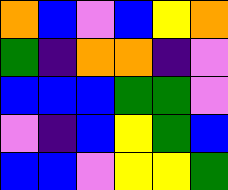[["orange", "blue", "violet", "blue", "yellow", "orange"], ["green", "indigo", "orange", "orange", "indigo", "violet"], ["blue", "blue", "blue", "green", "green", "violet"], ["violet", "indigo", "blue", "yellow", "green", "blue"], ["blue", "blue", "violet", "yellow", "yellow", "green"]]